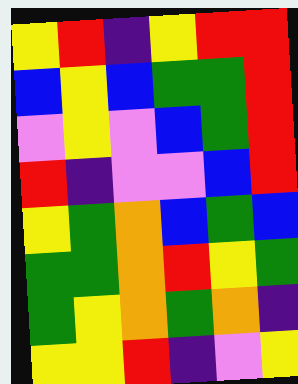[["yellow", "red", "indigo", "yellow", "red", "red"], ["blue", "yellow", "blue", "green", "green", "red"], ["violet", "yellow", "violet", "blue", "green", "red"], ["red", "indigo", "violet", "violet", "blue", "red"], ["yellow", "green", "orange", "blue", "green", "blue"], ["green", "green", "orange", "red", "yellow", "green"], ["green", "yellow", "orange", "green", "orange", "indigo"], ["yellow", "yellow", "red", "indigo", "violet", "yellow"]]